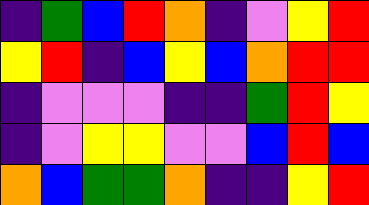[["indigo", "green", "blue", "red", "orange", "indigo", "violet", "yellow", "red"], ["yellow", "red", "indigo", "blue", "yellow", "blue", "orange", "red", "red"], ["indigo", "violet", "violet", "violet", "indigo", "indigo", "green", "red", "yellow"], ["indigo", "violet", "yellow", "yellow", "violet", "violet", "blue", "red", "blue"], ["orange", "blue", "green", "green", "orange", "indigo", "indigo", "yellow", "red"]]